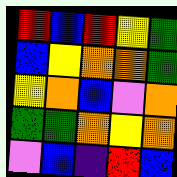[["red", "blue", "red", "yellow", "green"], ["blue", "yellow", "orange", "orange", "green"], ["yellow", "orange", "blue", "violet", "orange"], ["green", "green", "orange", "yellow", "orange"], ["violet", "blue", "indigo", "red", "blue"]]